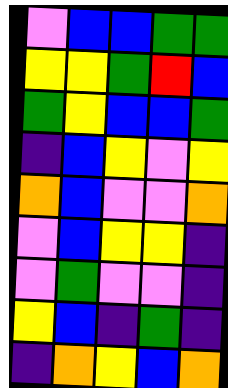[["violet", "blue", "blue", "green", "green"], ["yellow", "yellow", "green", "red", "blue"], ["green", "yellow", "blue", "blue", "green"], ["indigo", "blue", "yellow", "violet", "yellow"], ["orange", "blue", "violet", "violet", "orange"], ["violet", "blue", "yellow", "yellow", "indigo"], ["violet", "green", "violet", "violet", "indigo"], ["yellow", "blue", "indigo", "green", "indigo"], ["indigo", "orange", "yellow", "blue", "orange"]]